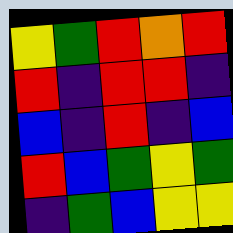[["yellow", "green", "red", "orange", "red"], ["red", "indigo", "red", "red", "indigo"], ["blue", "indigo", "red", "indigo", "blue"], ["red", "blue", "green", "yellow", "green"], ["indigo", "green", "blue", "yellow", "yellow"]]